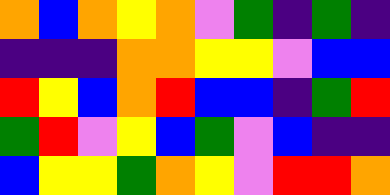[["orange", "blue", "orange", "yellow", "orange", "violet", "green", "indigo", "green", "indigo"], ["indigo", "indigo", "indigo", "orange", "orange", "yellow", "yellow", "violet", "blue", "blue"], ["red", "yellow", "blue", "orange", "red", "blue", "blue", "indigo", "green", "red"], ["green", "red", "violet", "yellow", "blue", "green", "violet", "blue", "indigo", "indigo"], ["blue", "yellow", "yellow", "green", "orange", "yellow", "violet", "red", "red", "orange"]]